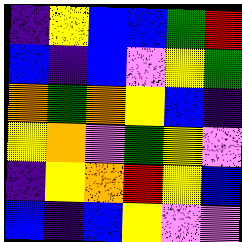[["indigo", "yellow", "blue", "blue", "green", "red"], ["blue", "indigo", "blue", "violet", "yellow", "green"], ["orange", "green", "orange", "yellow", "blue", "indigo"], ["yellow", "orange", "violet", "green", "yellow", "violet"], ["indigo", "yellow", "orange", "red", "yellow", "blue"], ["blue", "indigo", "blue", "yellow", "violet", "violet"]]